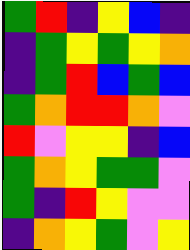[["green", "red", "indigo", "yellow", "blue", "indigo"], ["indigo", "green", "yellow", "green", "yellow", "orange"], ["indigo", "green", "red", "blue", "green", "blue"], ["green", "orange", "red", "red", "orange", "violet"], ["red", "violet", "yellow", "yellow", "indigo", "blue"], ["green", "orange", "yellow", "green", "green", "violet"], ["green", "indigo", "red", "yellow", "violet", "violet"], ["indigo", "orange", "yellow", "green", "violet", "yellow"]]